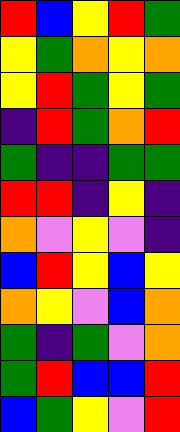[["red", "blue", "yellow", "red", "green"], ["yellow", "green", "orange", "yellow", "orange"], ["yellow", "red", "green", "yellow", "green"], ["indigo", "red", "green", "orange", "red"], ["green", "indigo", "indigo", "green", "green"], ["red", "red", "indigo", "yellow", "indigo"], ["orange", "violet", "yellow", "violet", "indigo"], ["blue", "red", "yellow", "blue", "yellow"], ["orange", "yellow", "violet", "blue", "orange"], ["green", "indigo", "green", "violet", "orange"], ["green", "red", "blue", "blue", "red"], ["blue", "green", "yellow", "violet", "red"]]